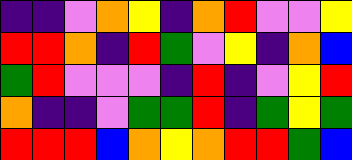[["indigo", "indigo", "violet", "orange", "yellow", "indigo", "orange", "red", "violet", "violet", "yellow"], ["red", "red", "orange", "indigo", "red", "green", "violet", "yellow", "indigo", "orange", "blue"], ["green", "red", "violet", "violet", "violet", "indigo", "red", "indigo", "violet", "yellow", "red"], ["orange", "indigo", "indigo", "violet", "green", "green", "red", "indigo", "green", "yellow", "green"], ["red", "red", "red", "blue", "orange", "yellow", "orange", "red", "red", "green", "blue"]]